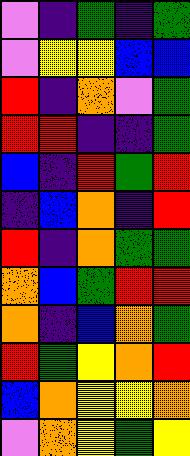[["violet", "indigo", "green", "indigo", "green"], ["violet", "yellow", "yellow", "blue", "blue"], ["red", "indigo", "orange", "violet", "green"], ["red", "red", "indigo", "indigo", "green"], ["blue", "indigo", "red", "green", "red"], ["indigo", "blue", "orange", "indigo", "red"], ["red", "indigo", "orange", "green", "green"], ["orange", "blue", "green", "red", "red"], ["orange", "indigo", "blue", "orange", "green"], ["red", "green", "yellow", "orange", "red"], ["blue", "orange", "yellow", "yellow", "orange"], ["violet", "orange", "yellow", "green", "yellow"]]